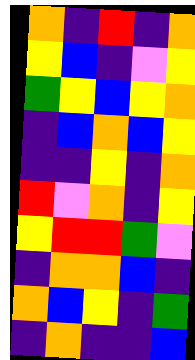[["orange", "indigo", "red", "indigo", "orange"], ["yellow", "blue", "indigo", "violet", "yellow"], ["green", "yellow", "blue", "yellow", "orange"], ["indigo", "blue", "orange", "blue", "yellow"], ["indigo", "indigo", "yellow", "indigo", "orange"], ["red", "violet", "orange", "indigo", "yellow"], ["yellow", "red", "red", "green", "violet"], ["indigo", "orange", "orange", "blue", "indigo"], ["orange", "blue", "yellow", "indigo", "green"], ["indigo", "orange", "indigo", "indigo", "blue"]]